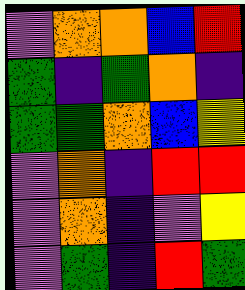[["violet", "orange", "orange", "blue", "red"], ["green", "indigo", "green", "orange", "indigo"], ["green", "green", "orange", "blue", "yellow"], ["violet", "orange", "indigo", "red", "red"], ["violet", "orange", "indigo", "violet", "yellow"], ["violet", "green", "indigo", "red", "green"]]